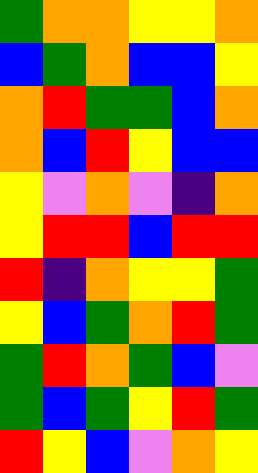[["green", "orange", "orange", "yellow", "yellow", "orange"], ["blue", "green", "orange", "blue", "blue", "yellow"], ["orange", "red", "green", "green", "blue", "orange"], ["orange", "blue", "red", "yellow", "blue", "blue"], ["yellow", "violet", "orange", "violet", "indigo", "orange"], ["yellow", "red", "red", "blue", "red", "red"], ["red", "indigo", "orange", "yellow", "yellow", "green"], ["yellow", "blue", "green", "orange", "red", "green"], ["green", "red", "orange", "green", "blue", "violet"], ["green", "blue", "green", "yellow", "red", "green"], ["red", "yellow", "blue", "violet", "orange", "yellow"]]